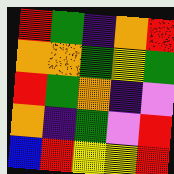[["red", "green", "indigo", "orange", "red"], ["orange", "orange", "green", "yellow", "green"], ["red", "green", "orange", "indigo", "violet"], ["orange", "indigo", "green", "violet", "red"], ["blue", "red", "yellow", "yellow", "red"]]